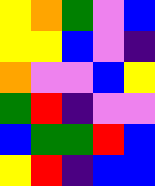[["yellow", "orange", "green", "violet", "blue"], ["yellow", "yellow", "blue", "violet", "indigo"], ["orange", "violet", "violet", "blue", "yellow"], ["green", "red", "indigo", "violet", "violet"], ["blue", "green", "green", "red", "blue"], ["yellow", "red", "indigo", "blue", "blue"]]